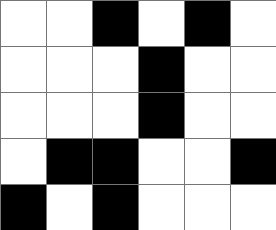[["white", "white", "black", "white", "black", "white"], ["white", "white", "white", "black", "white", "white"], ["white", "white", "white", "black", "white", "white"], ["white", "black", "black", "white", "white", "black"], ["black", "white", "black", "white", "white", "white"]]